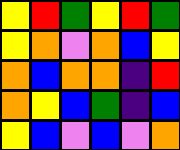[["yellow", "red", "green", "yellow", "red", "green"], ["yellow", "orange", "violet", "orange", "blue", "yellow"], ["orange", "blue", "orange", "orange", "indigo", "red"], ["orange", "yellow", "blue", "green", "indigo", "blue"], ["yellow", "blue", "violet", "blue", "violet", "orange"]]